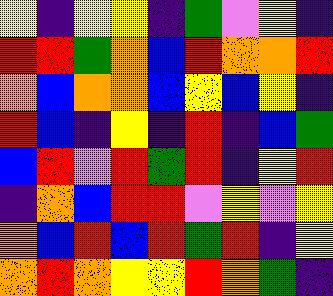[["yellow", "indigo", "yellow", "yellow", "indigo", "green", "violet", "yellow", "indigo"], ["red", "red", "green", "orange", "blue", "red", "orange", "orange", "red"], ["orange", "blue", "orange", "orange", "blue", "yellow", "blue", "yellow", "indigo"], ["red", "blue", "indigo", "yellow", "indigo", "red", "indigo", "blue", "green"], ["blue", "red", "violet", "red", "green", "red", "indigo", "yellow", "red"], ["indigo", "orange", "blue", "red", "red", "violet", "yellow", "violet", "yellow"], ["orange", "blue", "red", "blue", "red", "green", "red", "indigo", "yellow"], ["orange", "red", "orange", "yellow", "yellow", "red", "orange", "green", "indigo"]]